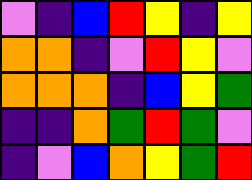[["violet", "indigo", "blue", "red", "yellow", "indigo", "yellow"], ["orange", "orange", "indigo", "violet", "red", "yellow", "violet"], ["orange", "orange", "orange", "indigo", "blue", "yellow", "green"], ["indigo", "indigo", "orange", "green", "red", "green", "violet"], ["indigo", "violet", "blue", "orange", "yellow", "green", "red"]]